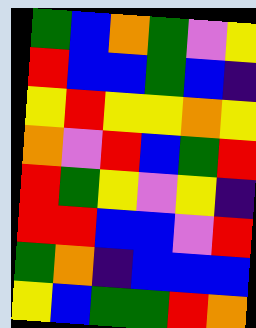[["green", "blue", "orange", "green", "violet", "yellow"], ["red", "blue", "blue", "green", "blue", "indigo"], ["yellow", "red", "yellow", "yellow", "orange", "yellow"], ["orange", "violet", "red", "blue", "green", "red"], ["red", "green", "yellow", "violet", "yellow", "indigo"], ["red", "red", "blue", "blue", "violet", "red"], ["green", "orange", "indigo", "blue", "blue", "blue"], ["yellow", "blue", "green", "green", "red", "orange"]]